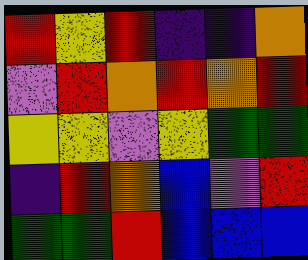[["red", "yellow", "red", "indigo", "indigo", "orange"], ["violet", "red", "orange", "red", "orange", "red"], ["yellow", "yellow", "violet", "yellow", "green", "green"], ["indigo", "red", "orange", "blue", "violet", "red"], ["green", "green", "red", "blue", "blue", "blue"]]